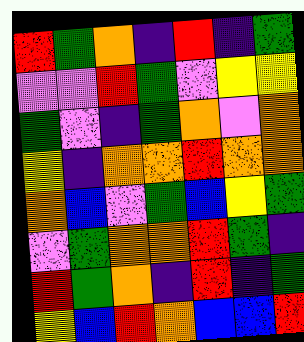[["red", "green", "orange", "indigo", "red", "indigo", "green"], ["violet", "violet", "red", "green", "violet", "yellow", "yellow"], ["green", "violet", "indigo", "green", "orange", "violet", "orange"], ["yellow", "indigo", "orange", "orange", "red", "orange", "orange"], ["orange", "blue", "violet", "green", "blue", "yellow", "green"], ["violet", "green", "orange", "orange", "red", "green", "indigo"], ["red", "green", "orange", "indigo", "red", "indigo", "green"], ["yellow", "blue", "red", "orange", "blue", "blue", "red"]]